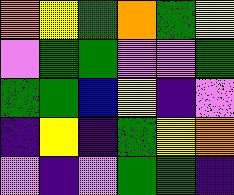[["orange", "yellow", "green", "orange", "green", "yellow"], ["violet", "green", "green", "violet", "violet", "green"], ["green", "green", "blue", "yellow", "indigo", "violet"], ["indigo", "yellow", "indigo", "green", "yellow", "orange"], ["violet", "indigo", "violet", "green", "green", "indigo"]]